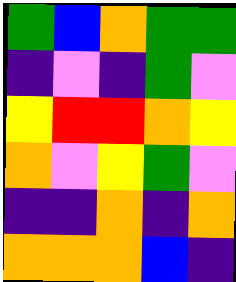[["green", "blue", "orange", "green", "green"], ["indigo", "violet", "indigo", "green", "violet"], ["yellow", "red", "red", "orange", "yellow"], ["orange", "violet", "yellow", "green", "violet"], ["indigo", "indigo", "orange", "indigo", "orange"], ["orange", "orange", "orange", "blue", "indigo"]]